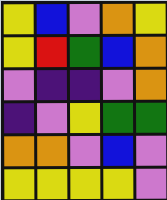[["yellow", "blue", "violet", "orange", "yellow"], ["yellow", "red", "green", "blue", "orange"], ["violet", "indigo", "indigo", "violet", "orange"], ["indigo", "violet", "yellow", "green", "green"], ["orange", "orange", "violet", "blue", "violet"], ["yellow", "yellow", "yellow", "yellow", "violet"]]